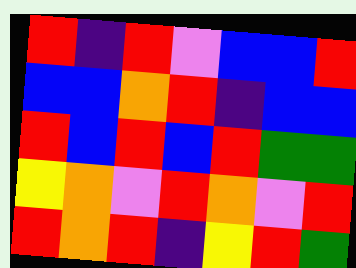[["red", "indigo", "red", "violet", "blue", "blue", "red"], ["blue", "blue", "orange", "red", "indigo", "blue", "blue"], ["red", "blue", "red", "blue", "red", "green", "green"], ["yellow", "orange", "violet", "red", "orange", "violet", "red"], ["red", "orange", "red", "indigo", "yellow", "red", "green"]]